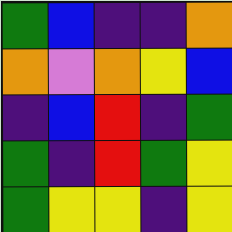[["green", "blue", "indigo", "indigo", "orange"], ["orange", "violet", "orange", "yellow", "blue"], ["indigo", "blue", "red", "indigo", "green"], ["green", "indigo", "red", "green", "yellow"], ["green", "yellow", "yellow", "indigo", "yellow"]]